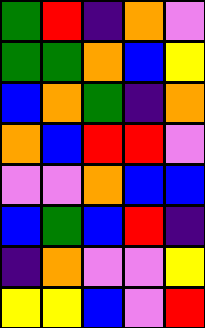[["green", "red", "indigo", "orange", "violet"], ["green", "green", "orange", "blue", "yellow"], ["blue", "orange", "green", "indigo", "orange"], ["orange", "blue", "red", "red", "violet"], ["violet", "violet", "orange", "blue", "blue"], ["blue", "green", "blue", "red", "indigo"], ["indigo", "orange", "violet", "violet", "yellow"], ["yellow", "yellow", "blue", "violet", "red"]]